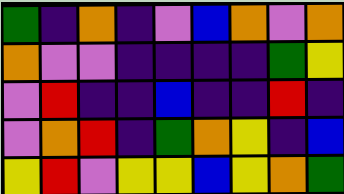[["green", "indigo", "orange", "indigo", "violet", "blue", "orange", "violet", "orange"], ["orange", "violet", "violet", "indigo", "indigo", "indigo", "indigo", "green", "yellow"], ["violet", "red", "indigo", "indigo", "blue", "indigo", "indigo", "red", "indigo"], ["violet", "orange", "red", "indigo", "green", "orange", "yellow", "indigo", "blue"], ["yellow", "red", "violet", "yellow", "yellow", "blue", "yellow", "orange", "green"]]